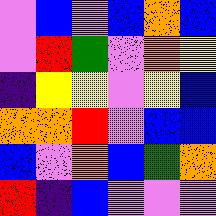[["violet", "blue", "violet", "blue", "orange", "blue"], ["violet", "red", "green", "violet", "orange", "yellow"], ["indigo", "yellow", "yellow", "violet", "yellow", "blue"], ["orange", "orange", "red", "violet", "blue", "blue"], ["blue", "violet", "orange", "blue", "green", "orange"], ["red", "indigo", "blue", "violet", "violet", "violet"]]